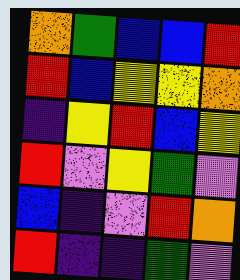[["orange", "green", "blue", "blue", "red"], ["red", "blue", "yellow", "yellow", "orange"], ["indigo", "yellow", "red", "blue", "yellow"], ["red", "violet", "yellow", "green", "violet"], ["blue", "indigo", "violet", "red", "orange"], ["red", "indigo", "indigo", "green", "violet"]]